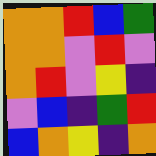[["orange", "orange", "red", "blue", "green"], ["orange", "orange", "violet", "red", "violet"], ["orange", "red", "violet", "yellow", "indigo"], ["violet", "blue", "indigo", "green", "red"], ["blue", "orange", "yellow", "indigo", "orange"]]